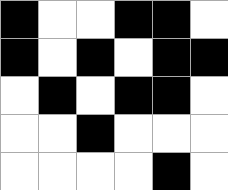[["black", "white", "white", "black", "black", "white"], ["black", "white", "black", "white", "black", "black"], ["white", "black", "white", "black", "black", "white"], ["white", "white", "black", "white", "white", "white"], ["white", "white", "white", "white", "black", "white"]]